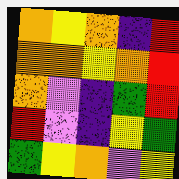[["orange", "yellow", "orange", "indigo", "red"], ["orange", "orange", "yellow", "orange", "red"], ["orange", "violet", "indigo", "green", "red"], ["red", "violet", "indigo", "yellow", "green"], ["green", "yellow", "orange", "violet", "yellow"]]